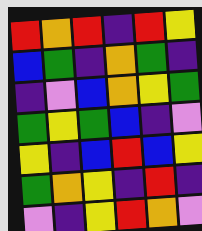[["red", "orange", "red", "indigo", "red", "yellow"], ["blue", "green", "indigo", "orange", "green", "indigo"], ["indigo", "violet", "blue", "orange", "yellow", "green"], ["green", "yellow", "green", "blue", "indigo", "violet"], ["yellow", "indigo", "blue", "red", "blue", "yellow"], ["green", "orange", "yellow", "indigo", "red", "indigo"], ["violet", "indigo", "yellow", "red", "orange", "violet"]]